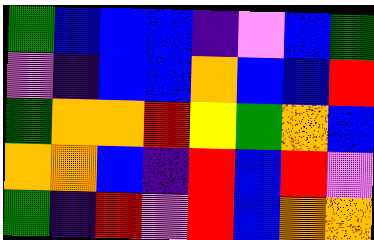[["green", "blue", "blue", "blue", "indigo", "violet", "blue", "green"], ["violet", "indigo", "blue", "blue", "orange", "blue", "blue", "red"], ["green", "orange", "orange", "red", "yellow", "green", "orange", "blue"], ["orange", "orange", "blue", "indigo", "red", "blue", "red", "violet"], ["green", "indigo", "red", "violet", "red", "blue", "orange", "orange"]]